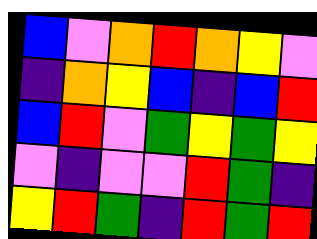[["blue", "violet", "orange", "red", "orange", "yellow", "violet"], ["indigo", "orange", "yellow", "blue", "indigo", "blue", "red"], ["blue", "red", "violet", "green", "yellow", "green", "yellow"], ["violet", "indigo", "violet", "violet", "red", "green", "indigo"], ["yellow", "red", "green", "indigo", "red", "green", "red"]]